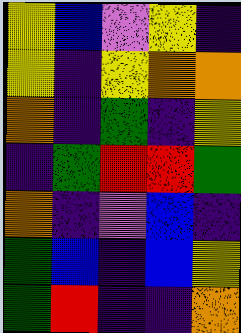[["yellow", "blue", "violet", "yellow", "indigo"], ["yellow", "indigo", "yellow", "orange", "orange"], ["orange", "indigo", "green", "indigo", "yellow"], ["indigo", "green", "red", "red", "green"], ["orange", "indigo", "violet", "blue", "indigo"], ["green", "blue", "indigo", "blue", "yellow"], ["green", "red", "indigo", "indigo", "orange"]]